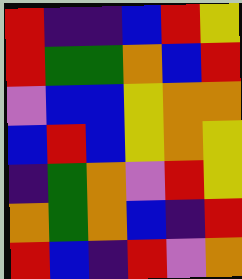[["red", "indigo", "indigo", "blue", "red", "yellow"], ["red", "green", "green", "orange", "blue", "red"], ["violet", "blue", "blue", "yellow", "orange", "orange"], ["blue", "red", "blue", "yellow", "orange", "yellow"], ["indigo", "green", "orange", "violet", "red", "yellow"], ["orange", "green", "orange", "blue", "indigo", "red"], ["red", "blue", "indigo", "red", "violet", "orange"]]